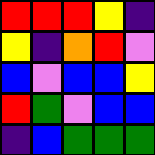[["red", "red", "red", "yellow", "indigo"], ["yellow", "indigo", "orange", "red", "violet"], ["blue", "violet", "blue", "blue", "yellow"], ["red", "green", "violet", "blue", "blue"], ["indigo", "blue", "green", "green", "green"]]